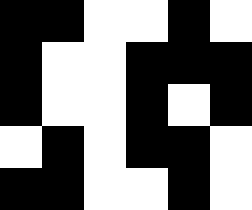[["black", "black", "white", "white", "black", "white"], ["black", "white", "white", "black", "black", "black"], ["black", "white", "white", "black", "white", "black"], ["white", "black", "white", "black", "black", "white"], ["black", "black", "white", "white", "black", "white"]]